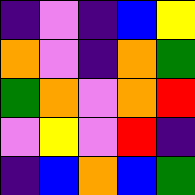[["indigo", "violet", "indigo", "blue", "yellow"], ["orange", "violet", "indigo", "orange", "green"], ["green", "orange", "violet", "orange", "red"], ["violet", "yellow", "violet", "red", "indigo"], ["indigo", "blue", "orange", "blue", "green"]]